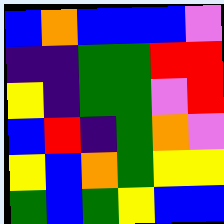[["blue", "orange", "blue", "blue", "blue", "violet"], ["indigo", "indigo", "green", "green", "red", "red"], ["yellow", "indigo", "green", "green", "violet", "red"], ["blue", "red", "indigo", "green", "orange", "violet"], ["yellow", "blue", "orange", "green", "yellow", "yellow"], ["green", "blue", "green", "yellow", "blue", "blue"]]